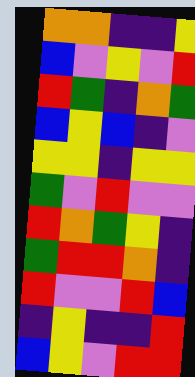[["orange", "orange", "indigo", "indigo", "yellow"], ["blue", "violet", "yellow", "violet", "red"], ["red", "green", "indigo", "orange", "green"], ["blue", "yellow", "blue", "indigo", "violet"], ["yellow", "yellow", "indigo", "yellow", "yellow"], ["green", "violet", "red", "violet", "violet"], ["red", "orange", "green", "yellow", "indigo"], ["green", "red", "red", "orange", "indigo"], ["red", "violet", "violet", "red", "blue"], ["indigo", "yellow", "indigo", "indigo", "red"], ["blue", "yellow", "violet", "red", "red"]]